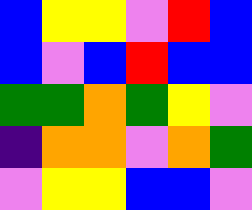[["blue", "yellow", "yellow", "violet", "red", "blue"], ["blue", "violet", "blue", "red", "blue", "blue"], ["green", "green", "orange", "green", "yellow", "violet"], ["indigo", "orange", "orange", "violet", "orange", "green"], ["violet", "yellow", "yellow", "blue", "blue", "violet"]]